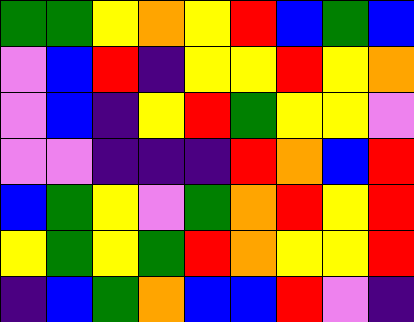[["green", "green", "yellow", "orange", "yellow", "red", "blue", "green", "blue"], ["violet", "blue", "red", "indigo", "yellow", "yellow", "red", "yellow", "orange"], ["violet", "blue", "indigo", "yellow", "red", "green", "yellow", "yellow", "violet"], ["violet", "violet", "indigo", "indigo", "indigo", "red", "orange", "blue", "red"], ["blue", "green", "yellow", "violet", "green", "orange", "red", "yellow", "red"], ["yellow", "green", "yellow", "green", "red", "orange", "yellow", "yellow", "red"], ["indigo", "blue", "green", "orange", "blue", "blue", "red", "violet", "indigo"]]